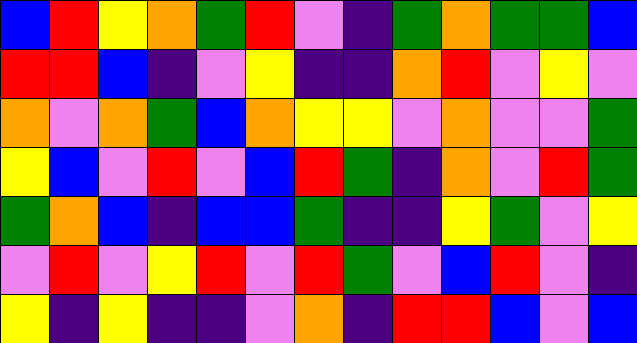[["blue", "red", "yellow", "orange", "green", "red", "violet", "indigo", "green", "orange", "green", "green", "blue"], ["red", "red", "blue", "indigo", "violet", "yellow", "indigo", "indigo", "orange", "red", "violet", "yellow", "violet"], ["orange", "violet", "orange", "green", "blue", "orange", "yellow", "yellow", "violet", "orange", "violet", "violet", "green"], ["yellow", "blue", "violet", "red", "violet", "blue", "red", "green", "indigo", "orange", "violet", "red", "green"], ["green", "orange", "blue", "indigo", "blue", "blue", "green", "indigo", "indigo", "yellow", "green", "violet", "yellow"], ["violet", "red", "violet", "yellow", "red", "violet", "red", "green", "violet", "blue", "red", "violet", "indigo"], ["yellow", "indigo", "yellow", "indigo", "indigo", "violet", "orange", "indigo", "red", "red", "blue", "violet", "blue"]]